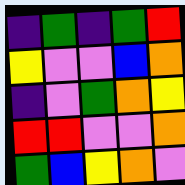[["indigo", "green", "indigo", "green", "red"], ["yellow", "violet", "violet", "blue", "orange"], ["indigo", "violet", "green", "orange", "yellow"], ["red", "red", "violet", "violet", "orange"], ["green", "blue", "yellow", "orange", "violet"]]